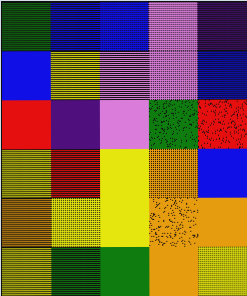[["green", "blue", "blue", "violet", "indigo"], ["blue", "yellow", "violet", "violet", "blue"], ["red", "indigo", "violet", "green", "red"], ["yellow", "red", "yellow", "orange", "blue"], ["orange", "yellow", "yellow", "orange", "orange"], ["yellow", "green", "green", "orange", "yellow"]]